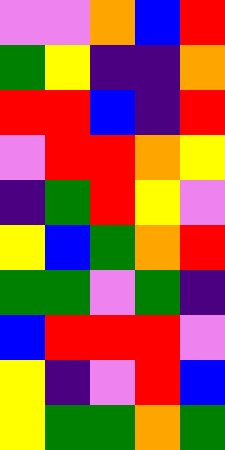[["violet", "violet", "orange", "blue", "red"], ["green", "yellow", "indigo", "indigo", "orange"], ["red", "red", "blue", "indigo", "red"], ["violet", "red", "red", "orange", "yellow"], ["indigo", "green", "red", "yellow", "violet"], ["yellow", "blue", "green", "orange", "red"], ["green", "green", "violet", "green", "indigo"], ["blue", "red", "red", "red", "violet"], ["yellow", "indigo", "violet", "red", "blue"], ["yellow", "green", "green", "orange", "green"]]